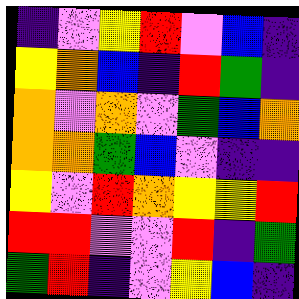[["indigo", "violet", "yellow", "red", "violet", "blue", "indigo"], ["yellow", "orange", "blue", "indigo", "red", "green", "indigo"], ["orange", "violet", "orange", "violet", "green", "blue", "orange"], ["orange", "orange", "green", "blue", "violet", "indigo", "indigo"], ["yellow", "violet", "red", "orange", "yellow", "yellow", "red"], ["red", "red", "violet", "violet", "red", "indigo", "green"], ["green", "red", "indigo", "violet", "yellow", "blue", "indigo"]]